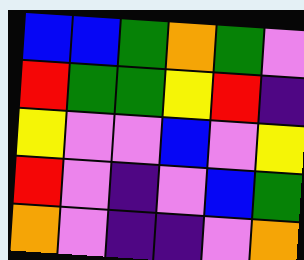[["blue", "blue", "green", "orange", "green", "violet"], ["red", "green", "green", "yellow", "red", "indigo"], ["yellow", "violet", "violet", "blue", "violet", "yellow"], ["red", "violet", "indigo", "violet", "blue", "green"], ["orange", "violet", "indigo", "indigo", "violet", "orange"]]